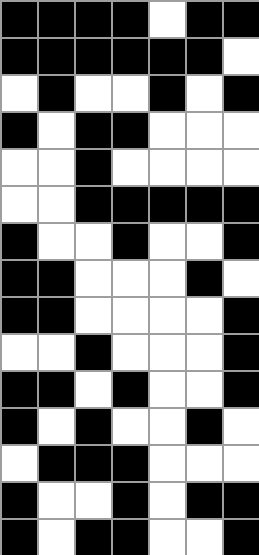[["black", "black", "black", "black", "white", "black", "black"], ["black", "black", "black", "black", "black", "black", "white"], ["white", "black", "white", "white", "black", "white", "black"], ["black", "white", "black", "black", "white", "white", "white"], ["white", "white", "black", "white", "white", "white", "white"], ["white", "white", "black", "black", "black", "black", "black"], ["black", "white", "white", "black", "white", "white", "black"], ["black", "black", "white", "white", "white", "black", "white"], ["black", "black", "white", "white", "white", "white", "black"], ["white", "white", "black", "white", "white", "white", "black"], ["black", "black", "white", "black", "white", "white", "black"], ["black", "white", "black", "white", "white", "black", "white"], ["white", "black", "black", "black", "white", "white", "white"], ["black", "white", "white", "black", "white", "black", "black"], ["black", "white", "black", "black", "white", "white", "black"]]